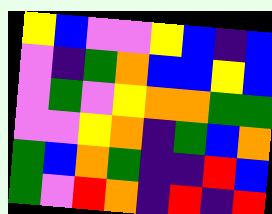[["yellow", "blue", "violet", "violet", "yellow", "blue", "indigo", "blue"], ["violet", "indigo", "green", "orange", "blue", "blue", "yellow", "blue"], ["violet", "green", "violet", "yellow", "orange", "orange", "green", "green"], ["violet", "violet", "yellow", "orange", "indigo", "green", "blue", "orange"], ["green", "blue", "orange", "green", "indigo", "indigo", "red", "blue"], ["green", "violet", "red", "orange", "indigo", "red", "indigo", "red"]]